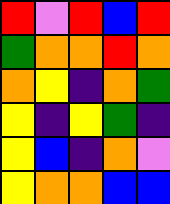[["red", "violet", "red", "blue", "red"], ["green", "orange", "orange", "red", "orange"], ["orange", "yellow", "indigo", "orange", "green"], ["yellow", "indigo", "yellow", "green", "indigo"], ["yellow", "blue", "indigo", "orange", "violet"], ["yellow", "orange", "orange", "blue", "blue"]]